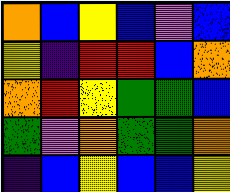[["orange", "blue", "yellow", "blue", "violet", "blue"], ["yellow", "indigo", "red", "red", "blue", "orange"], ["orange", "red", "yellow", "green", "green", "blue"], ["green", "violet", "orange", "green", "green", "orange"], ["indigo", "blue", "yellow", "blue", "blue", "yellow"]]